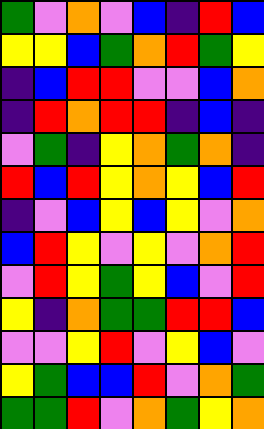[["green", "violet", "orange", "violet", "blue", "indigo", "red", "blue"], ["yellow", "yellow", "blue", "green", "orange", "red", "green", "yellow"], ["indigo", "blue", "red", "red", "violet", "violet", "blue", "orange"], ["indigo", "red", "orange", "red", "red", "indigo", "blue", "indigo"], ["violet", "green", "indigo", "yellow", "orange", "green", "orange", "indigo"], ["red", "blue", "red", "yellow", "orange", "yellow", "blue", "red"], ["indigo", "violet", "blue", "yellow", "blue", "yellow", "violet", "orange"], ["blue", "red", "yellow", "violet", "yellow", "violet", "orange", "red"], ["violet", "red", "yellow", "green", "yellow", "blue", "violet", "red"], ["yellow", "indigo", "orange", "green", "green", "red", "red", "blue"], ["violet", "violet", "yellow", "red", "violet", "yellow", "blue", "violet"], ["yellow", "green", "blue", "blue", "red", "violet", "orange", "green"], ["green", "green", "red", "violet", "orange", "green", "yellow", "orange"]]